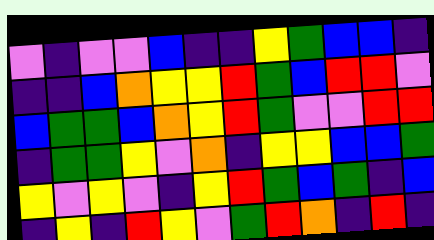[["violet", "indigo", "violet", "violet", "blue", "indigo", "indigo", "yellow", "green", "blue", "blue", "indigo"], ["indigo", "indigo", "blue", "orange", "yellow", "yellow", "red", "green", "blue", "red", "red", "violet"], ["blue", "green", "green", "blue", "orange", "yellow", "red", "green", "violet", "violet", "red", "red"], ["indigo", "green", "green", "yellow", "violet", "orange", "indigo", "yellow", "yellow", "blue", "blue", "green"], ["yellow", "violet", "yellow", "violet", "indigo", "yellow", "red", "green", "blue", "green", "indigo", "blue"], ["indigo", "yellow", "indigo", "red", "yellow", "violet", "green", "red", "orange", "indigo", "red", "indigo"]]